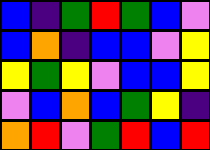[["blue", "indigo", "green", "red", "green", "blue", "violet"], ["blue", "orange", "indigo", "blue", "blue", "violet", "yellow"], ["yellow", "green", "yellow", "violet", "blue", "blue", "yellow"], ["violet", "blue", "orange", "blue", "green", "yellow", "indigo"], ["orange", "red", "violet", "green", "red", "blue", "red"]]